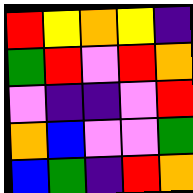[["red", "yellow", "orange", "yellow", "indigo"], ["green", "red", "violet", "red", "orange"], ["violet", "indigo", "indigo", "violet", "red"], ["orange", "blue", "violet", "violet", "green"], ["blue", "green", "indigo", "red", "orange"]]